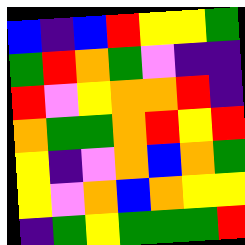[["blue", "indigo", "blue", "red", "yellow", "yellow", "green"], ["green", "red", "orange", "green", "violet", "indigo", "indigo"], ["red", "violet", "yellow", "orange", "orange", "red", "indigo"], ["orange", "green", "green", "orange", "red", "yellow", "red"], ["yellow", "indigo", "violet", "orange", "blue", "orange", "green"], ["yellow", "violet", "orange", "blue", "orange", "yellow", "yellow"], ["indigo", "green", "yellow", "green", "green", "green", "red"]]